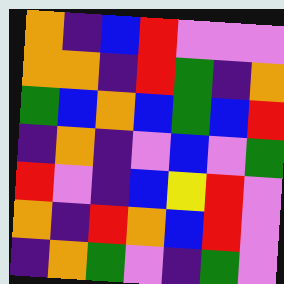[["orange", "indigo", "blue", "red", "violet", "violet", "violet"], ["orange", "orange", "indigo", "red", "green", "indigo", "orange"], ["green", "blue", "orange", "blue", "green", "blue", "red"], ["indigo", "orange", "indigo", "violet", "blue", "violet", "green"], ["red", "violet", "indigo", "blue", "yellow", "red", "violet"], ["orange", "indigo", "red", "orange", "blue", "red", "violet"], ["indigo", "orange", "green", "violet", "indigo", "green", "violet"]]